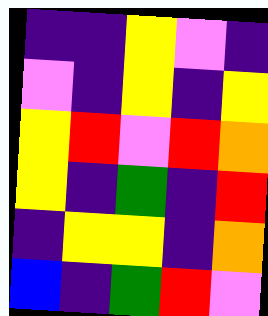[["indigo", "indigo", "yellow", "violet", "indigo"], ["violet", "indigo", "yellow", "indigo", "yellow"], ["yellow", "red", "violet", "red", "orange"], ["yellow", "indigo", "green", "indigo", "red"], ["indigo", "yellow", "yellow", "indigo", "orange"], ["blue", "indigo", "green", "red", "violet"]]